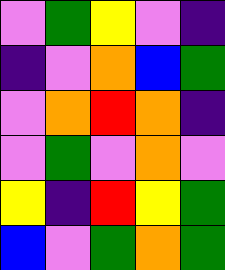[["violet", "green", "yellow", "violet", "indigo"], ["indigo", "violet", "orange", "blue", "green"], ["violet", "orange", "red", "orange", "indigo"], ["violet", "green", "violet", "orange", "violet"], ["yellow", "indigo", "red", "yellow", "green"], ["blue", "violet", "green", "orange", "green"]]